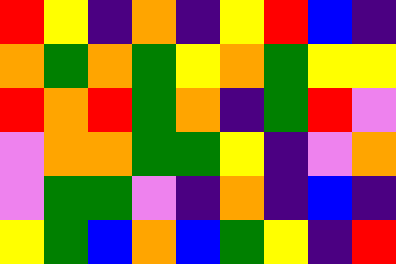[["red", "yellow", "indigo", "orange", "indigo", "yellow", "red", "blue", "indigo"], ["orange", "green", "orange", "green", "yellow", "orange", "green", "yellow", "yellow"], ["red", "orange", "red", "green", "orange", "indigo", "green", "red", "violet"], ["violet", "orange", "orange", "green", "green", "yellow", "indigo", "violet", "orange"], ["violet", "green", "green", "violet", "indigo", "orange", "indigo", "blue", "indigo"], ["yellow", "green", "blue", "orange", "blue", "green", "yellow", "indigo", "red"]]